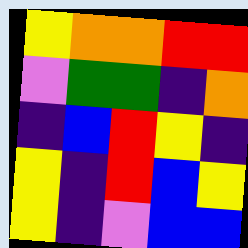[["yellow", "orange", "orange", "red", "red"], ["violet", "green", "green", "indigo", "orange"], ["indigo", "blue", "red", "yellow", "indigo"], ["yellow", "indigo", "red", "blue", "yellow"], ["yellow", "indigo", "violet", "blue", "blue"]]